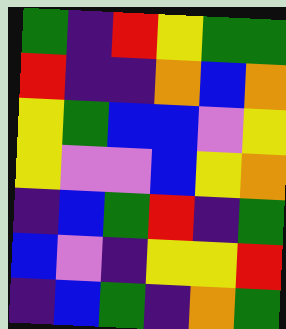[["green", "indigo", "red", "yellow", "green", "green"], ["red", "indigo", "indigo", "orange", "blue", "orange"], ["yellow", "green", "blue", "blue", "violet", "yellow"], ["yellow", "violet", "violet", "blue", "yellow", "orange"], ["indigo", "blue", "green", "red", "indigo", "green"], ["blue", "violet", "indigo", "yellow", "yellow", "red"], ["indigo", "blue", "green", "indigo", "orange", "green"]]